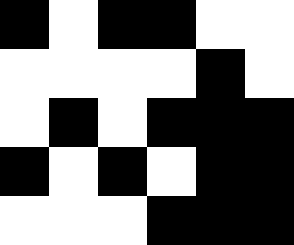[["black", "white", "black", "black", "white", "white"], ["white", "white", "white", "white", "black", "white"], ["white", "black", "white", "black", "black", "black"], ["black", "white", "black", "white", "black", "black"], ["white", "white", "white", "black", "black", "black"]]